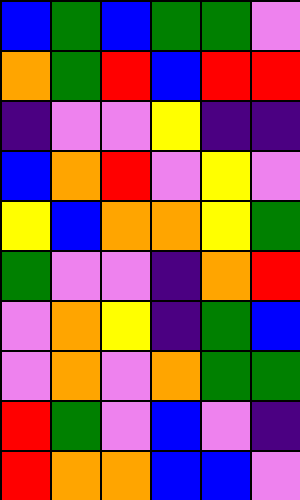[["blue", "green", "blue", "green", "green", "violet"], ["orange", "green", "red", "blue", "red", "red"], ["indigo", "violet", "violet", "yellow", "indigo", "indigo"], ["blue", "orange", "red", "violet", "yellow", "violet"], ["yellow", "blue", "orange", "orange", "yellow", "green"], ["green", "violet", "violet", "indigo", "orange", "red"], ["violet", "orange", "yellow", "indigo", "green", "blue"], ["violet", "orange", "violet", "orange", "green", "green"], ["red", "green", "violet", "blue", "violet", "indigo"], ["red", "orange", "orange", "blue", "blue", "violet"]]